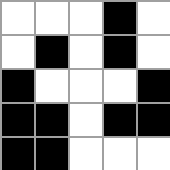[["white", "white", "white", "black", "white"], ["white", "black", "white", "black", "white"], ["black", "white", "white", "white", "black"], ["black", "black", "white", "black", "black"], ["black", "black", "white", "white", "white"]]